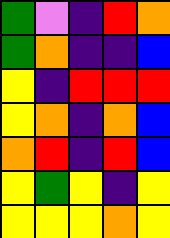[["green", "violet", "indigo", "red", "orange"], ["green", "orange", "indigo", "indigo", "blue"], ["yellow", "indigo", "red", "red", "red"], ["yellow", "orange", "indigo", "orange", "blue"], ["orange", "red", "indigo", "red", "blue"], ["yellow", "green", "yellow", "indigo", "yellow"], ["yellow", "yellow", "yellow", "orange", "yellow"]]